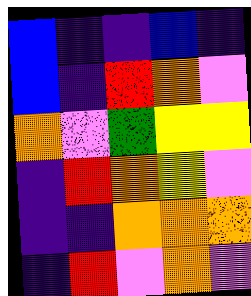[["blue", "indigo", "indigo", "blue", "indigo"], ["blue", "indigo", "red", "orange", "violet"], ["orange", "violet", "green", "yellow", "yellow"], ["indigo", "red", "orange", "yellow", "violet"], ["indigo", "indigo", "orange", "orange", "orange"], ["indigo", "red", "violet", "orange", "violet"]]